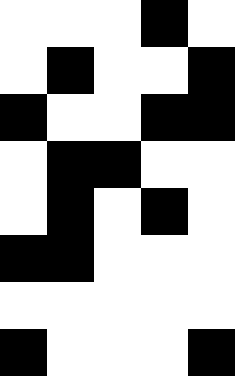[["white", "white", "white", "black", "white"], ["white", "black", "white", "white", "black"], ["black", "white", "white", "black", "black"], ["white", "black", "black", "white", "white"], ["white", "black", "white", "black", "white"], ["black", "black", "white", "white", "white"], ["white", "white", "white", "white", "white"], ["black", "white", "white", "white", "black"]]